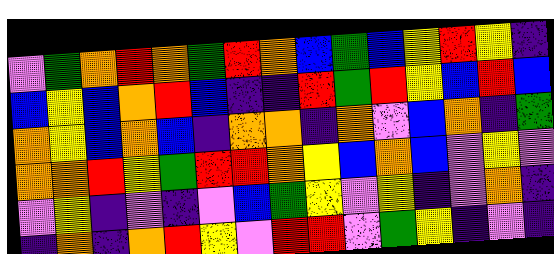[["violet", "green", "orange", "red", "orange", "green", "red", "orange", "blue", "green", "blue", "yellow", "red", "yellow", "indigo"], ["blue", "yellow", "blue", "orange", "red", "blue", "indigo", "indigo", "red", "green", "red", "yellow", "blue", "red", "blue"], ["orange", "yellow", "blue", "orange", "blue", "indigo", "orange", "orange", "indigo", "orange", "violet", "blue", "orange", "indigo", "green"], ["orange", "orange", "red", "yellow", "green", "red", "red", "orange", "yellow", "blue", "orange", "blue", "violet", "yellow", "violet"], ["violet", "yellow", "indigo", "violet", "indigo", "violet", "blue", "green", "yellow", "violet", "yellow", "indigo", "violet", "orange", "indigo"], ["indigo", "orange", "indigo", "orange", "red", "yellow", "violet", "red", "red", "violet", "green", "yellow", "indigo", "violet", "indigo"]]